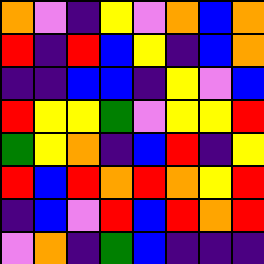[["orange", "violet", "indigo", "yellow", "violet", "orange", "blue", "orange"], ["red", "indigo", "red", "blue", "yellow", "indigo", "blue", "orange"], ["indigo", "indigo", "blue", "blue", "indigo", "yellow", "violet", "blue"], ["red", "yellow", "yellow", "green", "violet", "yellow", "yellow", "red"], ["green", "yellow", "orange", "indigo", "blue", "red", "indigo", "yellow"], ["red", "blue", "red", "orange", "red", "orange", "yellow", "red"], ["indigo", "blue", "violet", "red", "blue", "red", "orange", "red"], ["violet", "orange", "indigo", "green", "blue", "indigo", "indigo", "indigo"]]